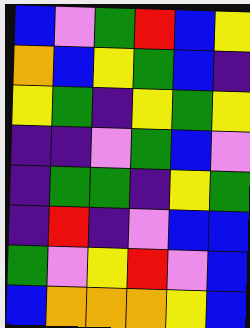[["blue", "violet", "green", "red", "blue", "yellow"], ["orange", "blue", "yellow", "green", "blue", "indigo"], ["yellow", "green", "indigo", "yellow", "green", "yellow"], ["indigo", "indigo", "violet", "green", "blue", "violet"], ["indigo", "green", "green", "indigo", "yellow", "green"], ["indigo", "red", "indigo", "violet", "blue", "blue"], ["green", "violet", "yellow", "red", "violet", "blue"], ["blue", "orange", "orange", "orange", "yellow", "blue"]]